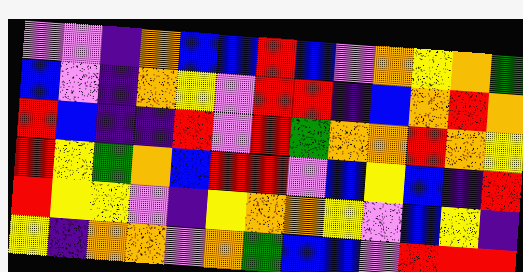[["violet", "violet", "indigo", "orange", "blue", "blue", "red", "blue", "violet", "orange", "yellow", "orange", "green"], ["blue", "violet", "indigo", "orange", "yellow", "violet", "red", "red", "indigo", "blue", "orange", "red", "orange"], ["red", "blue", "indigo", "indigo", "red", "violet", "red", "green", "orange", "orange", "red", "orange", "yellow"], ["red", "yellow", "green", "orange", "blue", "red", "red", "violet", "blue", "yellow", "blue", "indigo", "red"], ["red", "yellow", "yellow", "violet", "indigo", "yellow", "orange", "orange", "yellow", "violet", "blue", "yellow", "indigo"], ["yellow", "indigo", "orange", "orange", "violet", "orange", "green", "blue", "blue", "violet", "red", "red", "red"]]